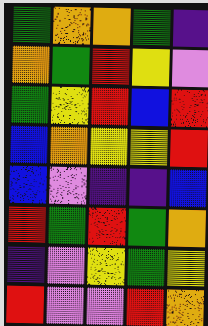[["green", "orange", "orange", "green", "indigo"], ["orange", "green", "red", "yellow", "violet"], ["green", "yellow", "red", "blue", "red"], ["blue", "orange", "yellow", "yellow", "red"], ["blue", "violet", "indigo", "indigo", "blue"], ["red", "green", "red", "green", "orange"], ["indigo", "violet", "yellow", "green", "yellow"], ["red", "violet", "violet", "red", "orange"]]